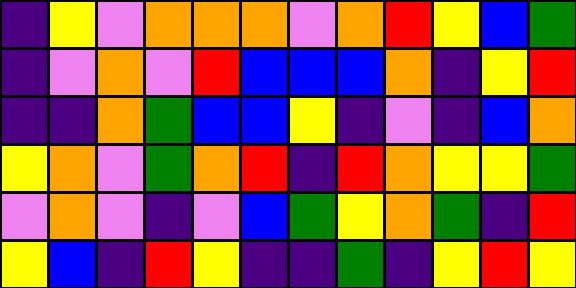[["indigo", "yellow", "violet", "orange", "orange", "orange", "violet", "orange", "red", "yellow", "blue", "green"], ["indigo", "violet", "orange", "violet", "red", "blue", "blue", "blue", "orange", "indigo", "yellow", "red"], ["indigo", "indigo", "orange", "green", "blue", "blue", "yellow", "indigo", "violet", "indigo", "blue", "orange"], ["yellow", "orange", "violet", "green", "orange", "red", "indigo", "red", "orange", "yellow", "yellow", "green"], ["violet", "orange", "violet", "indigo", "violet", "blue", "green", "yellow", "orange", "green", "indigo", "red"], ["yellow", "blue", "indigo", "red", "yellow", "indigo", "indigo", "green", "indigo", "yellow", "red", "yellow"]]